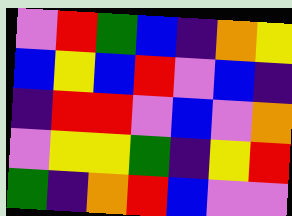[["violet", "red", "green", "blue", "indigo", "orange", "yellow"], ["blue", "yellow", "blue", "red", "violet", "blue", "indigo"], ["indigo", "red", "red", "violet", "blue", "violet", "orange"], ["violet", "yellow", "yellow", "green", "indigo", "yellow", "red"], ["green", "indigo", "orange", "red", "blue", "violet", "violet"]]